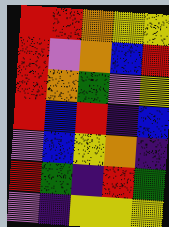[["red", "red", "orange", "yellow", "yellow"], ["red", "violet", "orange", "blue", "red"], ["red", "orange", "green", "violet", "yellow"], ["red", "blue", "red", "indigo", "blue"], ["violet", "blue", "yellow", "orange", "indigo"], ["red", "green", "indigo", "red", "green"], ["violet", "indigo", "yellow", "yellow", "yellow"]]